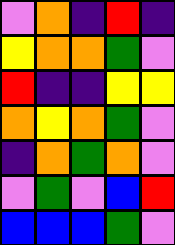[["violet", "orange", "indigo", "red", "indigo"], ["yellow", "orange", "orange", "green", "violet"], ["red", "indigo", "indigo", "yellow", "yellow"], ["orange", "yellow", "orange", "green", "violet"], ["indigo", "orange", "green", "orange", "violet"], ["violet", "green", "violet", "blue", "red"], ["blue", "blue", "blue", "green", "violet"]]